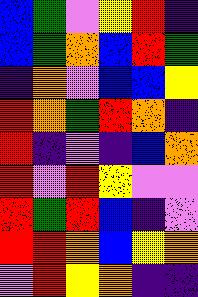[["blue", "green", "violet", "yellow", "red", "indigo"], ["blue", "green", "orange", "blue", "red", "green"], ["indigo", "orange", "violet", "blue", "blue", "yellow"], ["red", "orange", "green", "red", "orange", "indigo"], ["red", "indigo", "violet", "indigo", "blue", "orange"], ["red", "violet", "red", "yellow", "violet", "violet"], ["red", "green", "red", "blue", "indigo", "violet"], ["red", "red", "orange", "blue", "yellow", "orange"], ["violet", "red", "yellow", "orange", "indigo", "indigo"]]